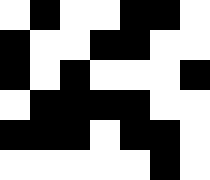[["white", "black", "white", "white", "black", "black", "white"], ["black", "white", "white", "black", "black", "white", "white"], ["black", "white", "black", "white", "white", "white", "black"], ["white", "black", "black", "black", "black", "white", "white"], ["black", "black", "black", "white", "black", "black", "white"], ["white", "white", "white", "white", "white", "black", "white"]]